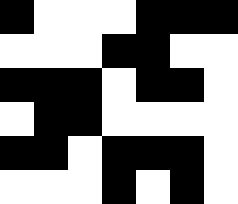[["black", "white", "white", "white", "black", "black", "black"], ["white", "white", "white", "black", "black", "white", "white"], ["black", "black", "black", "white", "black", "black", "white"], ["white", "black", "black", "white", "white", "white", "white"], ["black", "black", "white", "black", "black", "black", "white"], ["white", "white", "white", "black", "white", "black", "white"]]